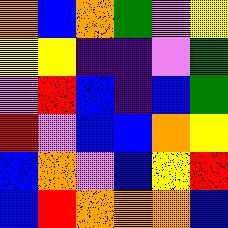[["orange", "blue", "orange", "green", "violet", "yellow"], ["yellow", "yellow", "indigo", "indigo", "violet", "green"], ["violet", "red", "blue", "indigo", "blue", "green"], ["red", "violet", "blue", "blue", "orange", "yellow"], ["blue", "orange", "violet", "blue", "yellow", "red"], ["blue", "red", "orange", "orange", "orange", "blue"]]